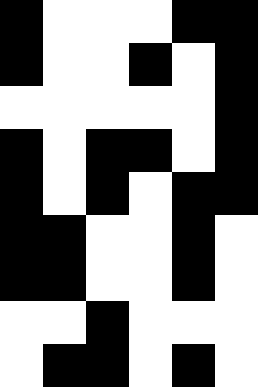[["black", "white", "white", "white", "black", "black"], ["black", "white", "white", "black", "white", "black"], ["white", "white", "white", "white", "white", "black"], ["black", "white", "black", "black", "white", "black"], ["black", "white", "black", "white", "black", "black"], ["black", "black", "white", "white", "black", "white"], ["black", "black", "white", "white", "black", "white"], ["white", "white", "black", "white", "white", "white"], ["white", "black", "black", "white", "black", "white"]]